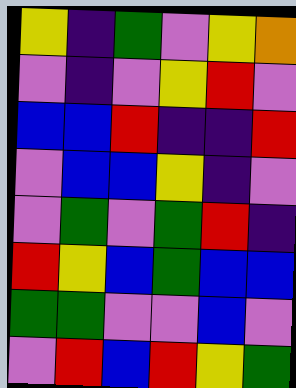[["yellow", "indigo", "green", "violet", "yellow", "orange"], ["violet", "indigo", "violet", "yellow", "red", "violet"], ["blue", "blue", "red", "indigo", "indigo", "red"], ["violet", "blue", "blue", "yellow", "indigo", "violet"], ["violet", "green", "violet", "green", "red", "indigo"], ["red", "yellow", "blue", "green", "blue", "blue"], ["green", "green", "violet", "violet", "blue", "violet"], ["violet", "red", "blue", "red", "yellow", "green"]]